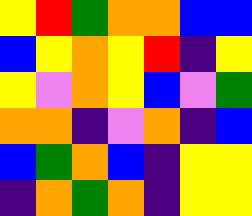[["yellow", "red", "green", "orange", "orange", "blue", "blue"], ["blue", "yellow", "orange", "yellow", "red", "indigo", "yellow"], ["yellow", "violet", "orange", "yellow", "blue", "violet", "green"], ["orange", "orange", "indigo", "violet", "orange", "indigo", "blue"], ["blue", "green", "orange", "blue", "indigo", "yellow", "yellow"], ["indigo", "orange", "green", "orange", "indigo", "yellow", "yellow"]]